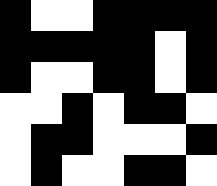[["black", "white", "white", "black", "black", "black", "black"], ["black", "black", "black", "black", "black", "white", "black"], ["black", "white", "white", "black", "black", "white", "black"], ["white", "white", "black", "white", "black", "black", "white"], ["white", "black", "black", "white", "white", "white", "black"], ["white", "black", "white", "white", "black", "black", "white"]]